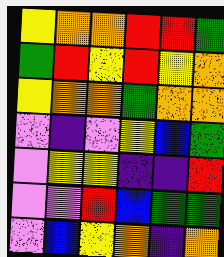[["yellow", "orange", "orange", "red", "red", "green"], ["green", "red", "yellow", "red", "yellow", "orange"], ["yellow", "orange", "orange", "green", "orange", "orange"], ["violet", "indigo", "violet", "yellow", "blue", "green"], ["violet", "yellow", "yellow", "indigo", "indigo", "red"], ["violet", "violet", "red", "blue", "green", "green"], ["violet", "blue", "yellow", "orange", "indigo", "orange"]]